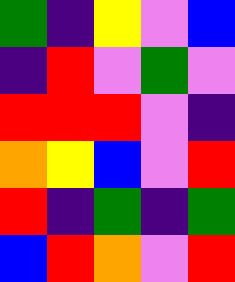[["green", "indigo", "yellow", "violet", "blue"], ["indigo", "red", "violet", "green", "violet"], ["red", "red", "red", "violet", "indigo"], ["orange", "yellow", "blue", "violet", "red"], ["red", "indigo", "green", "indigo", "green"], ["blue", "red", "orange", "violet", "red"]]